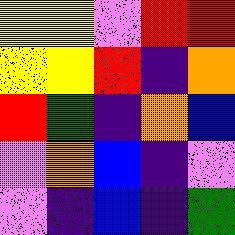[["yellow", "yellow", "violet", "red", "red"], ["yellow", "yellow", "red", "indigo", "orange"], ["red", "green", "indigo", "orange", "blue"], ["violet", "orange", "blue", "indigo", "violet"], ["violet", "indigo", "blue", "indigo", "green"]]